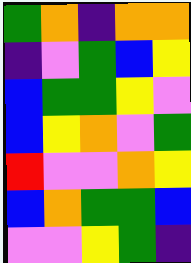[["green", "orange", "indigo", "orange", "orange"], ["indigo", "violet", "green", "blue", "yellow"], ["blue", "green", "green", "yellow", "violet"], ["blue", "yellow", "orange", "violet", "green"], ["red", "violet", "violet", "orange", "yellow"], ["blue", "orange", "green", "green", "blue"], ["violet", "violet", "yellow", "green", "indigo"]]